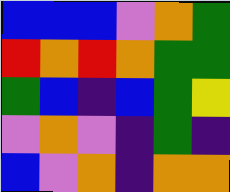[["blue", "blue", "blue", "violet", "orange", "green"], ["red", "orange", "red", "orange", "green", "green"], ["green", "blue", "indigo", "blue", "green", "yellow"], ["violet", "orange", "violet", "indigo", "green", "indigo"], ["blue", "violet", "orange", "indigo", "orange", "orange"]]